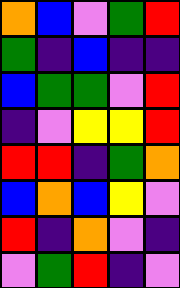[["orange", "blue", "violet", "green", "red"], ["green", "indigo", "blue", "indigo", "indigo"], ["blue", "green", "green", "violet", "red"], ["indigo", "violet", "yellow", "yellow", "red"], ["red", "red", "indigo", "green", "orange"], ["blue", "orange", "blue", "yellow", "violet"], ["red", "indigo", "orange", "violet", "indigo"], ["violet", "green", "red", "indigo", "violet"]]